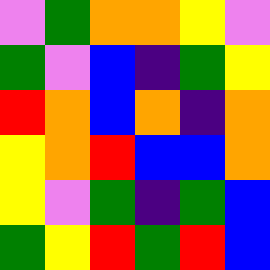[["violet", "green", "orange", "orange", "yellow", "violet"], ["green", "violet", "blue", "indigo", "green", "yellow"], ["red", "orange", "blue", "orange", "indigo", "orange"], ["yellow", "orange", "red", "blue", "blue", "orange"], ["yellow", "violet", "green", "indigo", "green", "blue"], ["green", "yellow", "red", "green", "red", "blue"]]